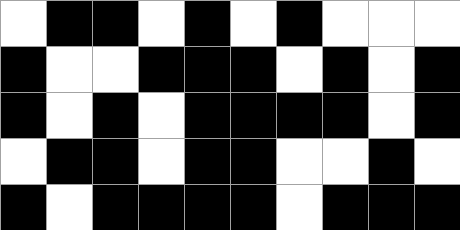[["white", "black", "black", "white", "black", "white", "black", "white", "white", "white"], ["black", "white", "white", "black", "black", "black", "white", "black", "white", "black"], ["black", "white", "black", "white", "black", "black", "black", "black", "white", "black"], ["white", "black", "black", "white", "black", "black", "white", "white", "black", "white"], ["black", "white", "black", "black", "black", "black", "white", "black", "black", "black"]]